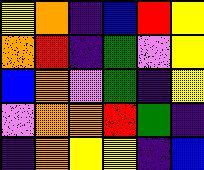[["yellow", "orange", "indigo", "blue", "red", "yellow"], ["orange", "red", "indigo", "green", "violet", "yellow"], ["blue", "orange", "violet", "green", "indigo", "yellow"], ["violet", "orange", "orange", "red", "green", "indigo"], ["indigo", "orange", "yellow", "yellow", "indigo", "blue"]]